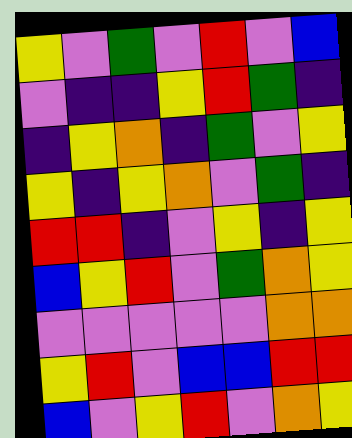[["yellow", "violet", "green", "violet", "red", "violet", "blue"], ["violet", "indigo", "indigo", "yellow", "red", "green", "indigo"], ["indigo", "yellow", "orange", "indigo", "green", "violet", "yellow"], ["yellow", "indigo", "yellow", "orange", "violet", "green", "indigo"], ["red", "red", "indigo", "violet", "yellow", "indigo", "yellow"], ["blue", "yellow", "red", "violet", "green", "orange", "yellow"], ["violet", "violet", "violet", "violet", "violet", "orange", "orange"], ["yellow", "red", "violet", "blue", "blue", "red", "red"], ["blue", "violet", "yellow", "red", "violet", "orange", "yellow"]]